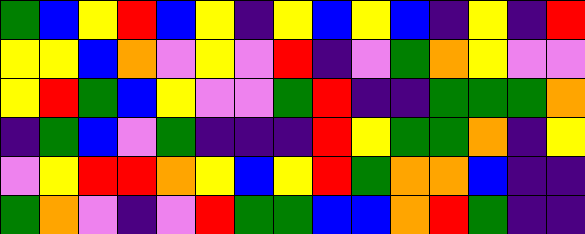[["green", "blue", "yellow", "red", "blue", "yellow", "indigo", "yellow", "blue", "yellow", "blue", "indigo", "yellow", "indigo", "red"], ["yellow", "yellow", "blue", "orange", "violet", "yellow", "violet", "red", "indigo", "violet", "green", "orange", "yellow", "violet", "violet"], ["yellow", "red", "green", "blue", "yellow", "violet", "violet", "green", "red", "indigo", "indigo", "green", "green", "green", "orange"], ["indigo", "green", "blue", "violet", "green", "indigo", "indigo", "indigo", "red", "yellow", "green", "green", "orange", "indigo", "yellow"], ["violet", "yellow", "red", "red", "orange", "yellow", "blue", "yellow", "red", "green", "orange", "orange", "blue", "indigo", "indigo"], ["green", "orange", "violet", "indigo", "violet", "red", "green", "green", "blue", "blue", "orange", "red", "green", "indigo", "indigo"]]